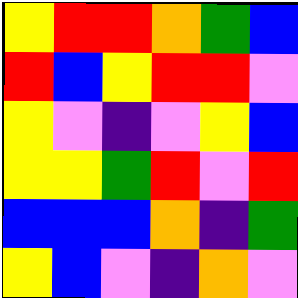[["yellow", "red", "red", "orange", "green", "blue"], ["red", "blue", "yellow", "red", "red", "violet"], ["yellow", "violet", "indigo", "violet", "yellow", "blue"], ["yellow", "yellow", "green", "red", "violet", "red"], ["blue", "blue", "blue", "orange", "indigo", "green"], ["yellow", "blue", "violet", "indigo", "orange", "violet"]]